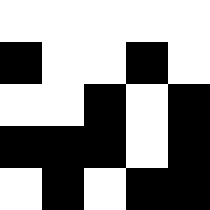[["white", "white", "white", "white", "white"], ["black", "white", "white", "black", "white"], ["white", "white", "black", "white", "black"], ["black", "black", "black", "white", "black"], ["white", "black", "white", "black", "black"]]